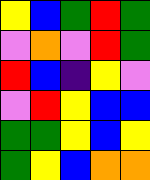[["yellow", "blue", "green", "red", "green"], ["violet", "orange", "violet", "red", "green"], ["red", "blue", "indigo", "yellow", "violet"], ["violet", "red", "yellow", "blue", "blue"], ["green", "green", "yellow", "blue", "yellow"], ["green", "yellow", "blue", "orange", "orange"]]